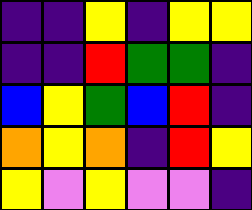[["indigo", "indigo", "yellow", "indigo", "yellow", "yellow"], ["indigo", "indigo", "red", "green", "green", "indigo"], ["blue", "yellow", "green", "blue", "red", "indigo"], ["orange", "yellow", "orange", "indigo", "red", "yellow"], ["yellow", "violet", "yellow", "violet", "violet", "indigo"]]